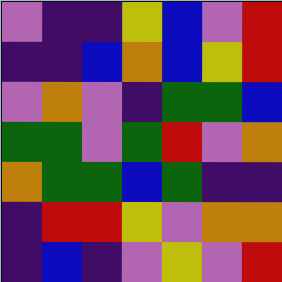[["violet", "indigo", "indigo", "yellow", "blue", "violet", "red"], ["indigo", "indigo", "blue", "orange", "blue", "yellow", "red"], ["violet", "orange", "violet", "indigo", "green", "green", "blue"], ["green", "green", "violet", "green", "red", "violet", "orange"], ["orange", "green", "green", "blue", "green", "indigo", "indigo"], ["indigo", "red", "red", "yellow", "violet", "orange", "orange"], ["indigo", "blue", "indigo", "violet", "yellow", "violet", "red"]]